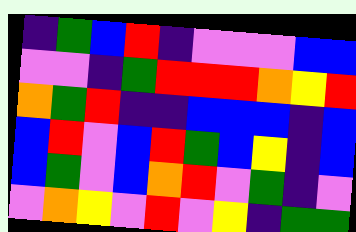[["indigo", "green", "blue", "red", "indigo", "violet", "violet", "violet", "blue", "blue"], ["violet", "violet", "indigo", "green", "red", "red", "red", "orange", "yellow", "red"], ["orange", "green", "red", "indigo", "indigo", "blue", "blue", "blue", "indigo", "blue"], ["blue", "red", "violet", "blue", "red", "green", "blue", "yellow", "indigo", "blue"], ["blue", "green", "violet", "blue", "orange", "red", "violet", "green", "indigo", "violet"], ["violet", "orange", "yellow", "violet", "red", "violet", "yellow", "indigo", "green", "green"]]